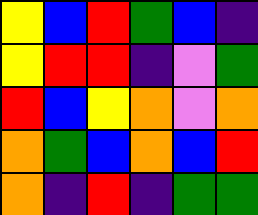[["yellow", "blue", "red", "green", "blue", "indigo"], ["yellow", "red", "red", "indigo", "violet", "green"], ["red", "blue", "yellow", "orange", "violet", "orange"], ["orange", "green", "blue", "orange", "blue", "red"], ["orange", "indigo", "red", "indigo", "green", "green"]]